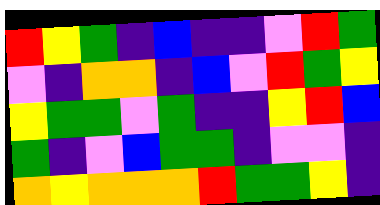[["red", "yellow", "green", "indigo", "blue", "indigo", "indigo", "violet", "red", "green"], ["violet", "indigo", "orange", "orange", "indigo", "blue", "violet", "red", "green", "yellow"], ["yellow", "green", "green", "violet", "green", "indigo", "indigo", "yellow", "red", "blue"], ["green", "indigo", "violet", "blue", "green", "green", "indigo", "violet", "violet", "indigo"], ["orange", "yellow", "orange", "orange", "orange", "red", "green", "green", "yellow", "indigo"]]